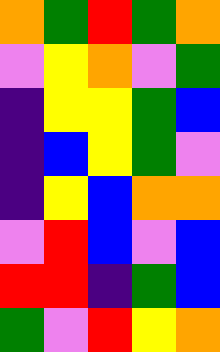[["orange", "green", "red", "green", "orange"], ["violet", "yellow", "orange", "violet", "green"], ["indigo", "yellow", "yellow", "green", "blue"], ["indigo", "blue", "yellow", "green", "violet"], ["indigo", "yellow", "blue", "orange", "orange"], ["violet", "red", "blue", "violet", "blue"], ["red", "red", "indigo", "green", "blue"], ["green", "violet", "red", "yellow", "orange"]]